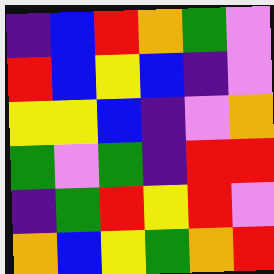[["indigo", "blue", "red", "orange", "green", "violet"], ["red", "blue", "yellow", "blue", "indigo", "violet"], ["yellow", "yellow", "blue", "indigo", "violet", "orange"], ["green", "violet", "green", "indigo", "red", "red"], ["indigo", "green", "red", "yellow", "red", "violet"], ["orange", "blue", "yellow", "green", "orange", "red"]]